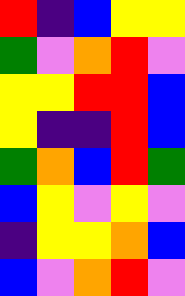[["red", "indigo", "blue", "yellow", "yellow"], ["green", "violet", "orange", "red", "violet"], ["yellow", "yellow", "red", "red", "blue"], ["yellow", "indigo", "indigo", "red", "blue"], ["green", "orange", "blue", "red", "green"], ["blue", "yellow", "violet", "yellow", "violet"], ["indigo", "yellow", "yellow", "orange", "blue"], ["blue", "violet", "orange", "red", "violet"]]